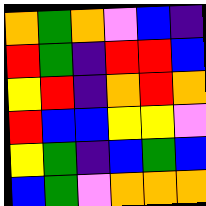[["orange", "green", "orange", "violet", "blue", "indigo"], ["red", "green", "indigo", "red", "red", "blue"], ["yellow", "red", "indigo", "orange", "red", "orange"], ["red", "blue", "blue", "yellow", "yellow", "violet"], ["yellow", "green", "indigo", "blue", "green", "blue"], ["blue", "green", "violet", "orange", "orange", "orange"]]